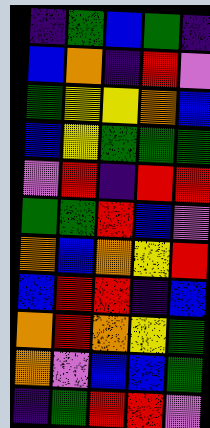[["indigo", "green", "blue", "green", "indigo"], ["blue", "orange", "indigo", "red", "violet"], ["green", "yellow", "yellow", "orange", "blue"], ["blue", "yellow", "green", "green", "green"], ["violet", "red", "indigo", "red", "red"], ["green", "green", "red", "blue", "violet"], ["orange", "blue", "orange", "yellow", "red"], ["blue", "red", "red", "indigo", "blue"], ["orange", "red", "orange", "yellow", "green"], ["orange", "violet", "blue", "blue", "green"], ["indigo", "green", "red", "red", "violet"]]